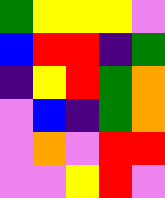[["green", "yellow", "yellow", "yellow", "violet"], ["blue", "red", "red", "indigo", "green"], ["indigo", "yellow", "red", "green", "orange"], ["violet", "blue", "indigo", "green", "orange"], ["violet", "orange", "violet", "red", "red"], ["violet", "violet", "yellow", "red", "violet"]]